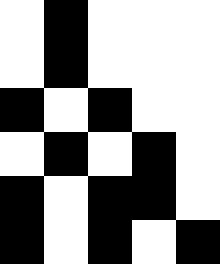[["white", "black", "white", "white", "white"], ["white", "black", "white", "white", "white"], ["black", "white", "black", "white", "white"], ["white", "black", "white", "black", "white"], ["black", "white", "black", "black", "white"], ["black", "white", "black", "white", "black"]]